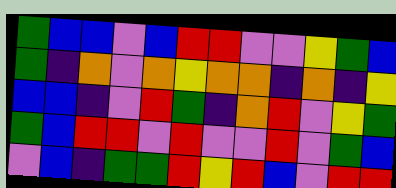[["green", "blue", "blue", "violet", "blue", "red", "red", "violet", "violet", "yellow", "green", "blue"], ["green", "indigo", "orange", "violet", "orange", "yellow", "orange", "orange", "indigo", "orange", "indigo", "yellow"], ["blue", "blue", "indigo", "violet", "red", "green", "indigo", "orange", "red", "violet", "yellow", "green"], ["green", "blue", "red", "red", "violet", "red", "violet", "violet", "red", "violet", "green", "blue"], ["violet", "blue", "indigo", "green", "green", "red", "yellow", "red", "blue", "violet", "red", "red"]]